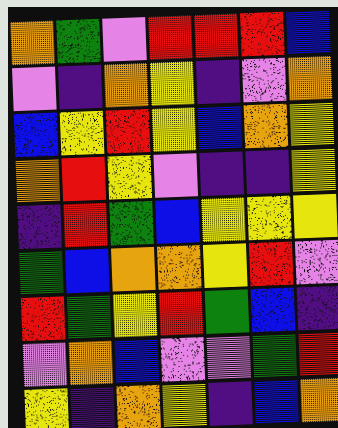[["orange", "green", "violet", "red", "red", "red", "blue"], ["violet", "indigo", "orange", "yellow", "indigo", "violet", "orange"], ["blue", "yellow", "red", "yellow", "blue", "orange", "yellow"], ["orange", "red", "yellow", "violet", "indigo", "indigo", "yellow"], ["indigo", "red", "green", "blue", "yellow", "yellow", "yellow"], ["green", "blue", "orange", "orange", "yellow", "red", "violet"], ["red", "green", "yellow", "red", "green", "blue", "indigo"], ["violet", "orange", "blue", "violet", "violet", "green", "red"], ["yellow", "indigo", "orange", "yellow", "indigo", "blue", "orange"]]